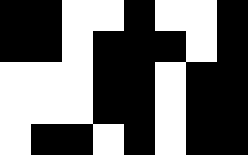[["black", "black", "white", "white", "black", "white", "white", "black"], ["black", "black", "white", "black", "black", "black", "white", "black"], ["white", "white", "white", "black", "black", "white", "black", "black"], ["white", "white", "white", "black", "black", "white", "black", "black"], ["white", "black", "black", "white", "black", "white", "black", "black"]]